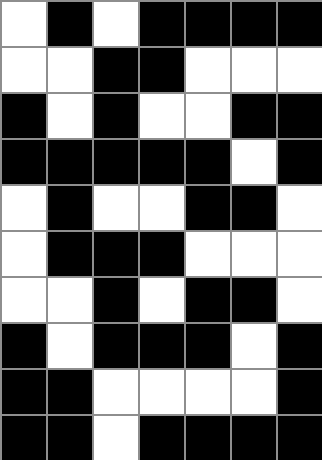[["white", "black", "white", "black", "black", "black", "black"], ["white", "white", "black", "black", "white", "white", "white"], ["black", "white", "black", "white", "white", "black", "black"], ["black", "black", "black", "black", "black", "white", "black"], ["white", "black", "white", "white", "black", "black", "white"], ["white", "black", "black", "black", "white", "white", "white"], ["white", "white", "black", "white", "black", "black", "white"], ["black", "white", "black", "black", "black", "white", "black"], ["black", "black", "white", "white", "white", "white", "black"], ["black", "black", "white", "black", "black", "black", "black"]]